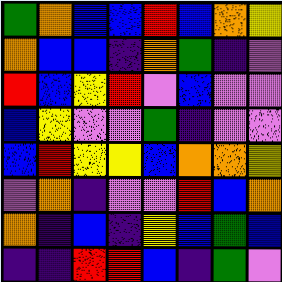[["green", "orange", "blue", "blue", "red", "blue", "orange", "yellow"], ["orange", "blue", "blue", "indigo", "orange", "green", "indigo", "violet"], ["red", "blue", "yellow", "red", "violet", "blue", "violet", "violet"], ["blue", "yellow", "violet", "violet", "green", "indigo", "violet", "violet"], ["blue", "red", "yellow", "yellow", "blue", "orange", "orange", "yellow"], ["violet", "orange", "indigo", "violet", "violet", "red", "blue", "orange"], ["orange", "indigo", "blue", "indigo", "yellow", "blue", "green", "blue"], ["indigo", "indigo", "red", "red", "blue", "indigo", "green", "violet"]]